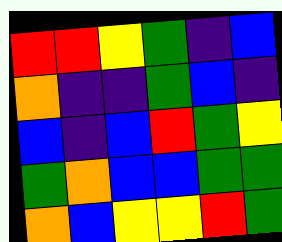[["red", "red", "yellow", "green", "indigo", "blue"], ["orange", "indigo", "indigo", "green", "blue", "indigo"], ["blue", "indigo", "blue", "red", "green", "yellow"], ["green", "orange", "blue", "blue", "green", "green"], ["orange", "blue", "yellow", "yellow", "red", "green"]]